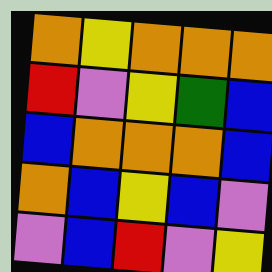[["orange", "yellow", "orange", "orange", "orange"], ["red", "violet", "yellow", "green", "blue"], ["blue", "orange", "orange", "orange", "blue"], ["orange", "blue", "yellow", "blue", "violet"], ["violet", "blue", "red", "violet", "yellow"]]